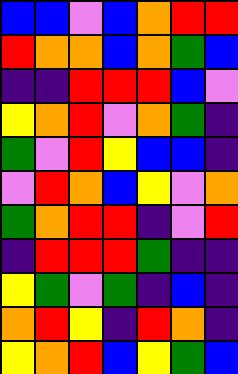[["blue", "blue", "violet", "blue", "orange", "red", "red"], ["red", "orange", "orange", "blue", "orange", "green", "blue"], ["indigo", "indigo", "red", "red", "red", "blue", "violet"], ["yellow", "orange", "red", "violet", "orange", "green", "indigo"], ["green", "violet", "red", "yellow", "blue", "blue", "indigo"], ["violet", "red", "orange", "blue", "yellow", "violet", "orange"], ["green", "orange", "red", "red", "indigo", "violet", "red"], ["indigo", "red", "red", "red", "green", "indigo", "indigo"], ["yellow", "green", "violet", "green", "indigo", "blue", "indigo"], ["orange", "red", "yellow", "indigo", "red", "orange", "indigo"], ["yellow", "orange", "red", "blue", "yellow", "green", "blue"]]